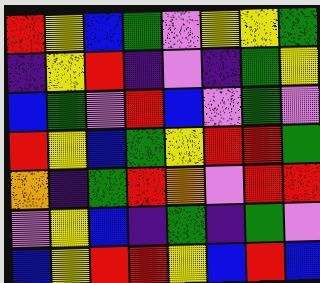[["red", "yellow", "blue", "green", "violet", "yellow", "yellow", "green"], ["indigo", "yellow", "red", "indigo", "violet", "indigo", "green", "yellow"], ["blue", "green", "violet", "red", "blue", "violet", "green", "violet"], ["red", "yellow", "blue", "green", "yellow", "red", "red", "green"], ["orange", "indigo", "green", "red", "orange", "violet", "red", "red"], ["violet", "yellow", "blue", "indigo", "green", "indigo", "green", "violet"], ["blue", "yellow", "red", "red", "yellow", "blue", "red", "blue"]]